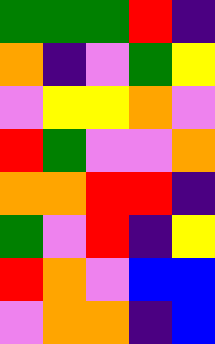[["green", "green", "green", "red", "indigo"], ["orange", "indigo", "violet", "green", "yellow"], ["violet", "yellow", "yellow", "orange", "violet"], ["red", "green", "violet", "violet", "orange"], ["orange", "orange", "red", "red", "indigo"], ["green", "violet", "red", "indigo", "yellow"], ["red", "orange", "violet", "blue", "blue"], ["violet", "orange", "orange", "indigo", "blue"]]